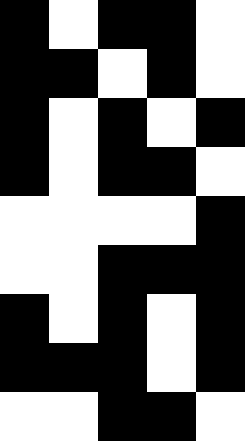[["black", "white", "black", "black", "white"], ["black", "black", "white", "black", "white"], ["black", "white", "black", "white", "black"], ["black", "white", "black", "black", "white"], ["white", "white", "white", "white", "black"], ["white", "white", "black", "black", "black"], ["black", "white", "black", "white", "black"], ["black", "black", "black", "white", "black"], ["white", "white", "black", "black", "white"]]